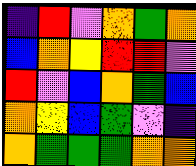[["indigo", "red", "violet", "orange", "green", "orange"], ["blue", "orange", "yellow", "red", "red", "violet"], ["red", "violet", "blue", "orange", "green", "blue"], ["orange", "yellow", "blue", "green", "violet", "indigo"], ["orange", "green", "green", "green", "orange", "orange"]]